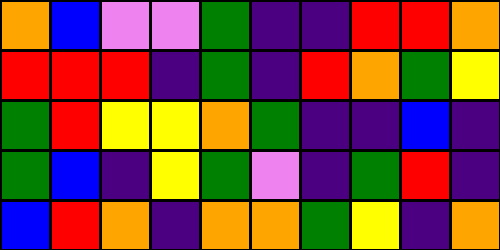[["orange", "blue", "violet", "violet", "green", "indigo", "indigo", "red", "red", "orange"], ["red", "red", "red", "indigo", "green", "indigo", "red", "orange", "green", "yellow"], ["green", "red", "yellow", "yellow", "orange", "green", "indigo", "indigo", "blue", "indigo"], ["green", "blue", "indigo", "yellow", "green", "violet", "indigo", "green", "red", "indigo"], ["blue", "red", "orange", "indigo", "orange", "orange", "green", "yellow", "indigo", "orange"]]